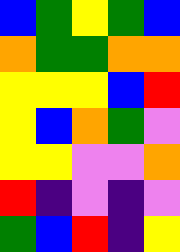[["blue", "green", "yellow", "green", "blue"], ["orange", "green", "green", "orange", "orange"], ["yellow", "yellow", "yellow", "blue", "red"], ["yellow", "blue", "orange", "green", "violet"], ["yellow", "yellow", "violet", "violet", "orange"], ["red", "indigo", "violet", "indigo", "violet"], ["green", "blue", "red", "indigo", "yellow"]]